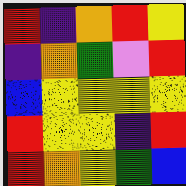[["red", "indigo", "orange", "red", "yellow"], ["indigo", "orange", "green", "violet", "red"], ["blue", "yellow", "yellow", "yellow", "yellow"], ["red", "yellow", "yellow", "indigo", "red"], ["red", "orange", "yellow", "green", "blue"]]